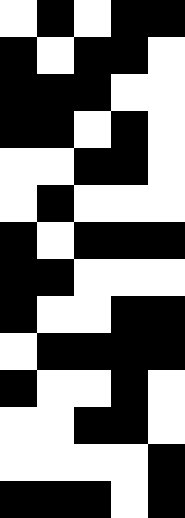[["white", "black", "white", "black", "black"], ["black", "white", "black", "black", "white"], ["black", "black", "black", "white", "white"], ["black", "black", "white", "black", "white"], ["white", "white", "black", "black", "white"], ["white", "black", "white", "white", "white"], ["black", "white", "black", "black", "black"], ["black", "black", "white", "white", "white"], ["black", "white", "white", "black", "black"], ["white", "black", "black", "black", "black"], ["black", "white", "white", "black", "white"], ["white", "white", "black", "black", "white"], ["white", "white", "white", "white", "black"], ["black", "black", "black", "white", "black"]]